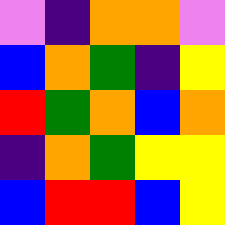[["violet", "indigo", "orange", "orange", "violet"], ["blue", "orange", "green", "indigo", "yellow"], ["red", "green", "orange", "blue", "orange"], ["indigo", "orange", "green", "yellow", "yellow"], ["blue", "red", "red", "blue", "yellow"]]